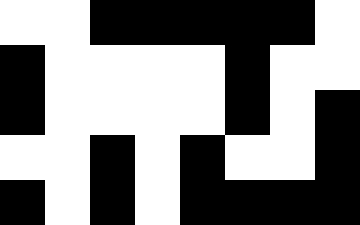[["white", "white", "black", "black", "black", "black", "black", "white"], ["black", "white", "white", "white", "white", "black", "white", "white"], ["black", "white", "white", "white", "white", "black", "white", "black"], ["white", "white", "black", "white", "black", "white", "white", "black"], ["black", "white", "black", "white", "black", "black", "black", "black"]]